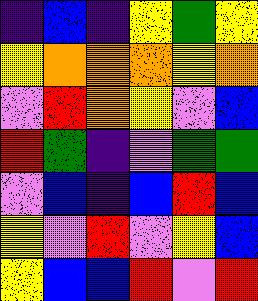[["indigo", "blue", "indigo", "yellow", "green", "yellow"], ["yellow", "orange", "orange", "orange", "yellow", "orange"], ["violet", "red", "orange", "yellow", "violet", "blue"], ["red", "green", "indigo", "violet", "green", "green"], ["violet", "blue", "indigo", "blue", "red", "blue"], ["yellow", "violet", "red", "violet", "yellow", "blue"], ["yellow", "blue", "blue", "red", "violet", "red"]]